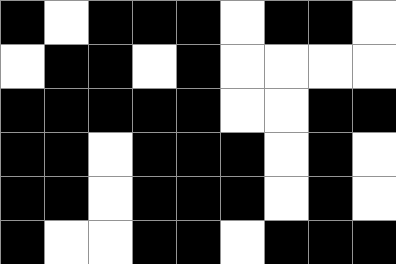[["black", "white", "black", "black", "black", "white", "black", "black", "white"], ["white", "black", "black", "white", "black", "white", "white", "white", "white"], ["black", "black", "black", "black", "black", "white", "white", "black", "black"], ["black", "black", "white", "black", "black", "black", "white", "black", "white"], ["black", "black", "white", "black", "black", "black", "white", "black", "white"], ["black", "white", "white", "black", "black", "white", "black", "black", "black"]]